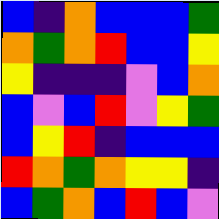[["blue", "indigo", "orange", "blue", "blue", "blue", "green"], ["orange", "green", "orange", "red", "blue", "blue", "yellow"], ["yellow", "indigo", "indigo", "indigo", "violet", "blue", "orange"], ["blue", "violet", "blue", "red", "violet", "yellow", "green"], ["blue", "yellow", "red", "indigo", "blue", "blue", "blue"], ["red", "orange", "green", "orange", "yellow", "yellow", "indigo"], ["blue", "green", "orange", "blue", "red", "blue", "violet"]]